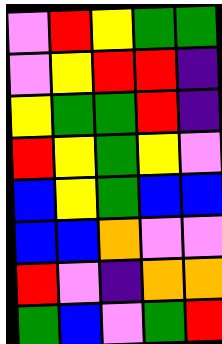[["violet", "red", "yellow", "green", "green"], ["violet", "yellow", "red", "red", "indigo"], ["yellow", "green", "green", "red", "indigo"], ["red", "yellow", "green", "yellow", "violet"], ["blue", "yellow", "green", "blue", "blue"], ["blue", "blue", "orange", "violet", "violet"], ["red", "violet", "indigo", "orange", "orange"], ["green", "blue", "violet", "green", "red"]]